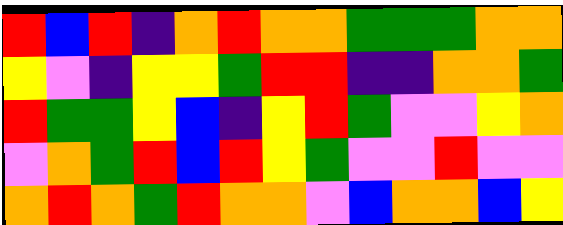[["red", "blue", "red", "indigo", "orange", "red", "orange", "orange", "green", "green", "green", "orange", "orange"], ["yellow", "violet", "indigo", "yellow", "yellow", "green", "red", "red", "indigo", "indigo", "orange", "orange", "green"], ["red", "green", "green", "yellow", "blue", "indigo", "yellow", "red", "green", "violet", "violet", "yellow", "orange"], ["violet", "orange", "green", "red", "blue", "red", "yellow", "green", "violet", "violet", "red", "violet", "violet"], ["orange", "red", "orange", "green", "red", "orange", "orange", "violet", "blue", "orange", "orange", "blue", "yellow"]]